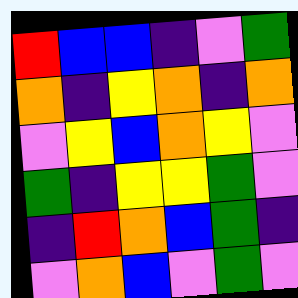[["red", "blue", "blue", "indigo", "violet", "green"], ["orange", "indigo", "yellow", "orange", "indigo", "orange"], ["violet", "yellow", "blue", "orange", "yellow", "violet"], ["green", "indigo", "yellow", "yellow", "green", "violet"], ["indigo", "red", "orange", "blue", "green", "indigo"], ["violet", "orange", "blue", "violet", "green", "violet"]]